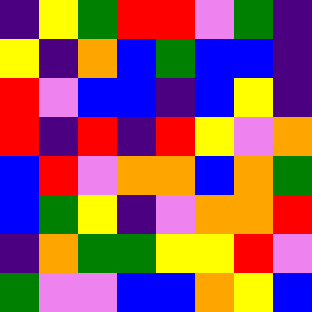[["indigo", "yellow", "green", "red", "red", "violet", "green", "indigo"], ["yellow", "indigo", "orange", "blue", "green", "blue", "blue", "indigo"], ["red", "violet", "blue", "blue", "indigo", "blue", "yellow", "indigo"], ["red", "indigo", "red", "indigo", "red", "yellow", "violet", "orange"], ["blue", "red", "violet", "orange", "orange", "blue", "orange", "green"], ["blue", "green", "yellow", "indigo", "violet", "orange", "orange", "red"], ["indigo", "orange", "green", "green", "yellow", "yellow", "red", "violet"], ["green", "violet", "violet", "blue", "blue", "orange", "yellow", "blue"]]